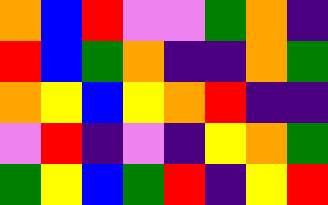[["orange", "blue", "red", "violet", "violet", "green", "orange", "indigo"], ["red", "blue", "green", "orange", "indigo", "indigo", "orange", "green"], ["orange", "yellow", "blue", "yellow", "orange", "red", "indigo", "indigo"], ["violet", "red", "indigo", "violet", "indigo", "yellow", "orange", "green"], ["green", "yellow", "blue", "green", "red", "indigo", "yellow", "red"]]